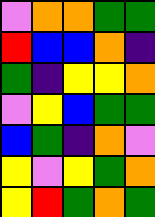[["violet", "orange", "orange", "green", "green"], ["red", "blue", "blue", "orange", "indigo"], ["green", "indigo", "yellow", "yellow", "orange"], ["violet", "yellow", "blue", "green", "green"], ["blue", "green", "indigo", "orange", "violet"], ["yellow", "violet", "yellow", "green", "orange"], ["yellow", "red", "green", "orange", "green"]]